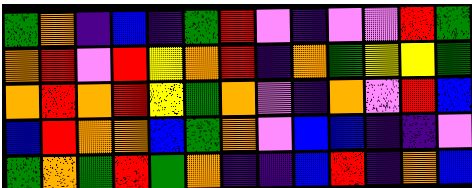[["green", "orange", "indigo", "blue", "indigo", "green", "red", "violet", "indigo", "violet", "violet", "red", "green"], ["orange", "red", "violet", "red", "yellow", "orange", "red", "indigo", "orange", "green", "yellow", "yellow", "green"], ["orange", "red", "orange", "red", "yellow", "green", "orange", "violet", "indigo", "orange", "violet", "red", "blue"], ["blue", "red", "orange", "orange", "blue", "green", "orange", "violet", "blue", "blue", "indigo", "indigo", "violet"], ["green", "orange", "green", "red", "green", "orange", "indigo", "indigo", "blue", "red", "indigo", "orange", "blue"]]